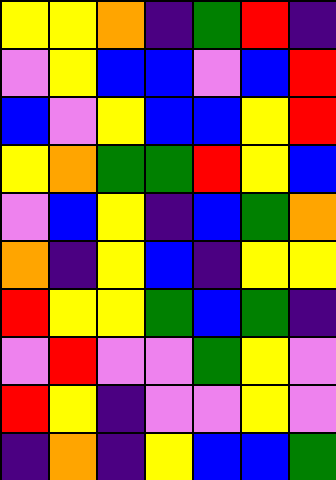[["yellow", "yellow", "orange", "indigo", "green", "red", "indigo"], ["violet", "yellow", "blue", "blue", "violet", "blue", "red"], ["blue", "violet", "yellow", "blue", "blue", "yellow", "red"], ["yellow", "orange", "green", "green", "red", "yellow", "blue"], ["violet", "blue", "yellow", "indigo", "blue", "green", "orange"], ["orange", "indigo", "yellow", "blue", "indigo", "yellow", "yellow"], ["red", "yellow", "yellow", "green", "blue", "green", "indigo"], ["violet", "red", "violet", "violet", "green", "yellow", "violet"], ["red", "yellow", "indigo", "violet", "violet", "yellow", "violet"], ["indigo", "orange", "indigo", "yellow", "blue", "blue", "green"]]